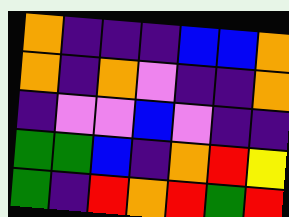[["orange", "indigo", "indigo", "indigo", "blue", "blue", "orange"], ["orange", "indigo", "orange", "violet", "indigo", "indigo", "orange"], ["indigo", "violet", "violet", "blue", "violet", "indigo", "indigo"], ["green", "green", "blue", "indigo", "orange", "red", "yellow"], ["green", "indigo", "red", "orange", "red", "green", "red"]]